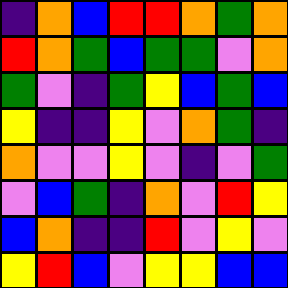[["indigo", "orange", "blue", "red", "red", "orange", "green", "orange"], ["red", "orange", "green", "blue", "green", "green", "violet", "orange"], ["green", "violet", "indigo", "green", "yellow", "blue", "green", "blue"], ["yellow", "indigo", "indigo", "yellow", "violet", "orange", "green", "indigo"], ["orange", "violet", "violet", "yellow", "violet", "indigo", "violet", "green"], ["violet", "blue", "green", "indigo", "orange", "violet", "red", "yellow"], ["blue", "orange", "indigo", "indigo", "red", "violet", "yellow", "violet"], ["yellow", "red", "blue", "violet", "yellow", "yellow", "blue", "blue"]]